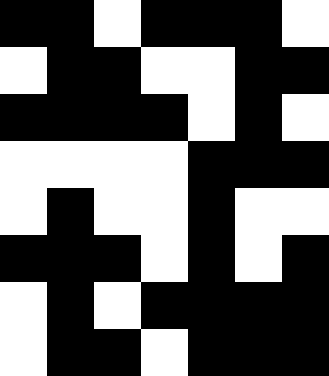[["black", "black", "white", "black", "black", "black", "white"], ["white", "black", "black", "white", "white", "black", "black"], ["black", "black", "black", "black", "white", "black", "white"], ["white", "white", "white", "white", "black", "black", "black"], ["white", "black", "white", "white", "black", "white", "white"], ["black", "black", "black", "white", "black", "white", "black"], ["white", "black", "white", "black", "black", "black", "black"], ["white", "black", "black", "white", "black", "black", "black"]]